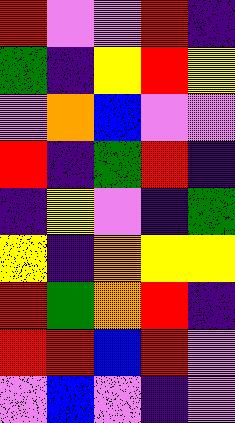[["red", "violet", "violet", "red", "indigo"], ["green", "indigo", "yellow", "red", "yellow"], ["violet", "orange", "blue", "violet", "violet"], ["red", "indigo", "green", "red", "indigo"], ["indigo", "yellow", "violet", "indigo", "green"], ["yellow", "indigo", "orange", "yellow", "yellow"], ["red", "green", "orange", "red", "indigo"], ["red", "red", "blue", "red", "violet"], ["violet", "blue", "violet", "indigo", "violet"]]